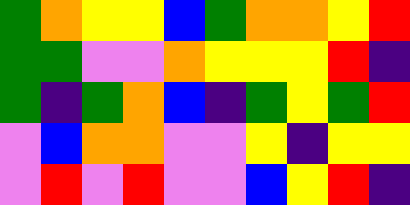[["green", "orange", "yellow", "yellow", "blue", "green", "orange", "orange", "yellow", "red"], ["green", "green", "violet", "violet", "orange", "yellow", "yellow", "yellow", "red", "indigo"], ["green", "indigo", "green", "orange", "blue", "indigo", "green", "yellow", "green", "red"], ["violet", "blue", "orange", "orange", "violet", "violet", "yellow", "indigo", "yellow", "yellow"], ["violet", "red", "violet", "red", "violet", "violet", "blue", "yellow", "red", "indigo"]]